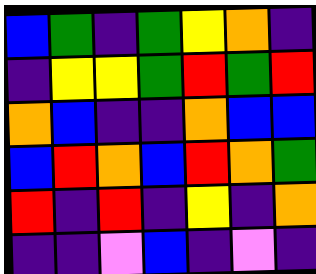[["blue", "green", "indigo", "green", "yellow", "orange", "indigo"], ["indigo", "yellow", "yellow", "green", "red", "green", "red"], ["orange", "blue", "indigo", "indigo", "orange", "blue", "blue"], ["blue", "red", "orange", "blue", "red", "orange", "green"], ["red", "indigo", "red", "indigo", "yellow", "indigo", "orange"], ["indigo", "indigo", "violet", "blue", "indigo", "violet", "indigo"]]